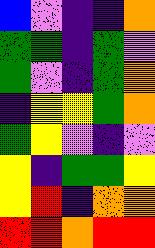[["blue", "violet", "indigo", "indigo", "orange"], ["green", "green", "indigo", "green", "violet"], ["green", "violet", "indigo", "green", "orange"], ["indigo", "yellow", "yellow", "green", "orange"], ["green", "yellow", "violet", "indigo", "violet"], ["yellow", "indigo", "green", "green", "yellow"], ["yellow", "red", "indigo", "orange", "orange"], ["red", "red", "orange", "red", "red"]]